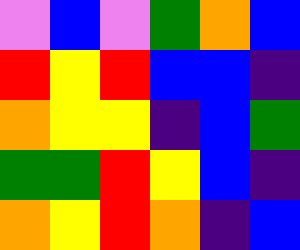[["violet", "blue", "violet", "green", "orange", "blue"], ["red", "yellow", "red", "blue", "blue", "indigo"], ["orange", "yellow", "yellow", "indigo", "blue", "green"], ["green", "green", "red", "yellow", "blue", "indigo"], ["orange", "yellow", "red", "orange", "indigo", "blue"]]